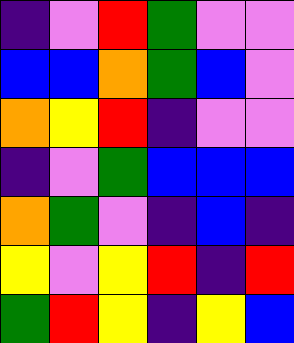[["indigo", "violet", "red", "green", "violet", "violet"], ["blue", "blue", "orange", "green", "blue", "violet"], ["orange", "yellow", "red", "indigo", "violet", "violet"], ["indigo", "violet", "green", "blue", "blue", "blue"], ["orange", "green", "violet", "indigo", "blue", "indigo"], ["yellow", "violet", "yellow", "red", "indigo", "red"], ["green", "red", "yellow", "indigo", "yellow", "blue"]]